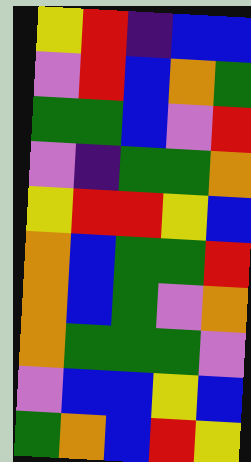[["yellow", "red", "indigo", "blue", "blue"], ["violet", "red", "blue", "orange", "green"], ["green", "green", "blue", "violet", "red"], ["violet", "indigo", "green", "green", "orange"], ["yellow", "red", "red", "yellow", "blue"], ["orange", "blue", "green", "green", "red"], ["orange", "blue", "green", "violet", "orange"], ["orange", "green", "green", "green", "violet"], ["violet", "blue", "blue", "yellow", "blue"], ["green", "orange", "blue", "red", "yellow"]]